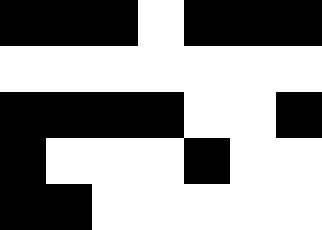[["black", "black", "black", "white", "black", "black", "black"], ["white", "white", "white", "white", "white", "white", "white"], ["black", "black", "black", "black", "white", "white", "black"], ["black", "white", "white", "white", "black", "white", "white"], ["black", "black", "white", "white", "white", "white", "white"]]